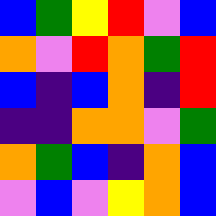[["blue", "green", "yellow", "red", "violet", "blue"], ["orange", "violet", "red", "orange", "green", "red"], ["blue", "indigo", "blue", "orange", "indigo", "red"], ["indigo", "indigo", "orange", "orange", "violet", "green"], ["orange", "green", "blue", "indigo", "orange", "blue"], ["violet", "blue", "violet", "yellow", "orange", "blue"]]